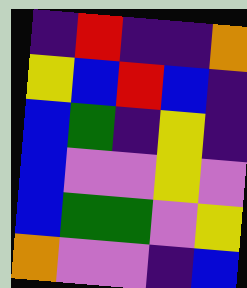[["indigo", "red", "indigo", "indigo", "orange"], ["yellow", "blue", "red", "blue", "indigo"], ["blue", "green", "indigo", "yellow", "indigo"], ["blue", "violet", "violet", "yellow", "violet"], ["blue", "green", "green", "violet", "yellow"], ["orange", "violet", "violet", "indigo", "blue"]]